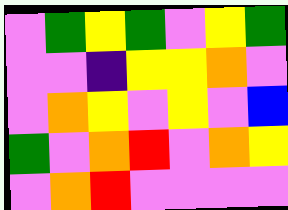[["violet", "green", "yellow", "green", "violet", "yellow", "green"], ["violet", "violet", "indigo", "yellow", "yellow", "orange", "violet"], ["violet", "orange", "yellow", "violet", "yellow", "violet", "blue"], ["green", "violet", "orange", "red", "violet", "orange", "yellow"], ["violet", "orange", "red", "violet", "violet", "violet", "violet"]]